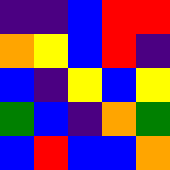[["indigo", "indigo", "blue", "red", "red"], ["orange", "yellow", "blue", "red", "indigo"], ["blue", "indigo", "yellow", "blue", "yellow"], ["green", "blue", "indigo", "orange", "green"], ["blue", "red", "blue", "blue", "orange"]]